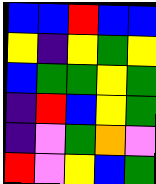[["blue", "blue", "red", "blue", "blue"], ["yellow", "indigo", "yellow", "green", "yellow"], ["blue", "green", "green", "yellow", "green"], ["indigo", "red", "blue", "yellow", "green"], ["indigo", "violet", "green", "orange", "violet"], ["red", "violet", "yellow", "blue", "green"]]